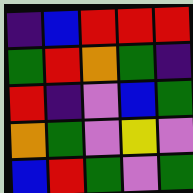[["indigo", "blue", "red", "red", "red"], ["green", "red", "orange", "green", "indigo"], ["red", "indigo", "violet", "blue", "green"], ["orange", "green", "violet", "yellow", "violet"], ["blue", "red", "green", "violet", "green"]]